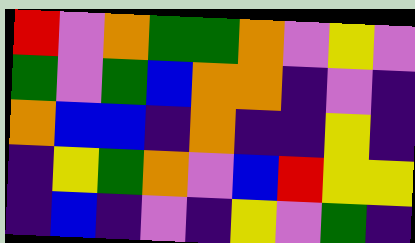[["red", "violet", "orange", "green", "green", "orange", "violet", "yellow", "violet"], ["green", "violet", "green", "blue", "orange", "orange", "indigo", "violet", "indigo"], ["orange", "blue", "blue", "indigo", "orange", "indigo", "indigo", "yellow", "indigo"], ["indigo", "yellow", "green", "orange", "violet", "blue", "red", "yellow", "yellow"], ["indigo", "blue", "indigo", "violet", "indigo", "yellow", "violet", "green", "indigo"]]